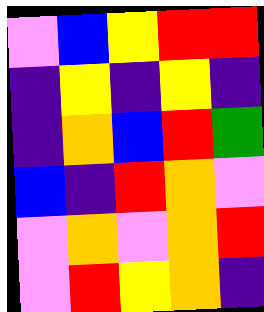[["violet", "blue", "yellow", "red", "red"], ["indigo", "yellow", "indigo", "yellow", "indigo"], ["indigo", "orange", "blue", "red", "green"], ["blue", "indigo", "red", "orange", "violet"], ["violet", "orange", "violet", "orange", "red"], ["violet", "red", "yellow", "orange", "indigo"]]